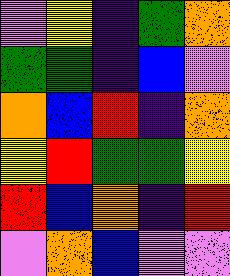[["violet", "yellow", "indigo", "green", "orange"], ["green", "green", "indigo", "blue", "violet"], ["orange", "blue", "red", "indigo", "orange"], ["yellow", "red", "green", "green", "yellow"], ["red", "blue", "orange", "indigo", "red"], ["violet", "orange", "blue", "violet", "violet"]]